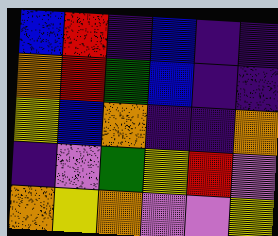[["blue", "red", "indigo", "blue", "indigo", "indigo"], ["orange", "red", "green", "blue", "indigo", "indigo"], ["yellow", "blue", "orange", "indigo", "indigo", "orange"], ["indigo", "violet", "green", "yellow", "red", "violet"], ["orange", "yellow", "orange", "violet", "violet", "yellow"]]